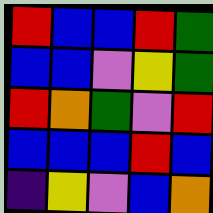[["red", "blue", "blue", "red", "green"], ["blue", "blue", "violet", "yellow", "green"], ["red", "orange", "green", "violet", "red"], ["blue", "blue", "blue", "red", "blue"], ["indigo", "yellow", "violet", "blue", "orange"]]